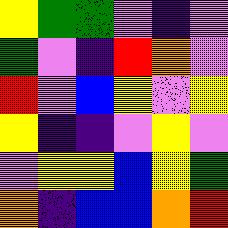[["yellow", "green", "green", "violet", "indigo", "violet"], ["green", "violet", "indigo", "red", "orange", "violet"], ["red", "violet", "blue", "yellow", "violet", "yellow"], ["yellow", "indigo", "indigo", "violet", "yellow", "violet"], ["violet", "yellow", "yellow", "blue", "yellow", "green"], ["orange", "indigo", "blue", "blue", "orange", "red"]]